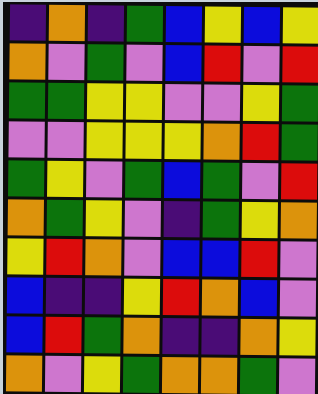[["indigo", "orange", "indigo", "green", "blue", "yellow", "blue", "yellow"], ["orange", "violet", "green", "violet", "blue", "red", "violet", "red"], ["green", "green", "yellow", "yellow", "violet", "violet", "yellow", "green"], ["violet", "violet", "yellow", "yellow", "yellow", "orange", "red", "green"], ["green", "yellow", "violet", "green", "blue", "green", "violet", "red"], ["orange", "green", "yellow", "violet", "indigo", "green", "yellow", "orange"], ["yellow", "red", "orange", "violet", "blue", "blue", "red", "violet"], ["blue", "indigo", "indigo", "yellow", "red", "orange", "blue", "violet"], ["blue", "red", "green", "orange", "indigo", "indigo", "orange", "yellow"], ["orange", "violet", "yellow", "green", "orange", "orange", "green", "violet"]]